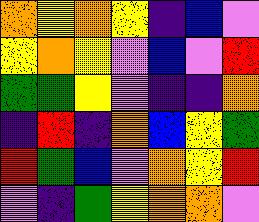[["orange", "yellow", "orange", "yellow", "indigo", "blue", "violet"], ["yellow", "orange", "yellow", "violet", "blue", "violet", "red"], ["green", "green", "yellow", "violet", "indigo", "indigo", "orange"], ["indigo", "red", "indigo", "orange", "blue", "yellow", "green"], ["red", "green", "blue", "violet", "orange", "yellow", "red"], ["violet", "indigo", "green", "yellow", "orange", "orange", "violet"]]